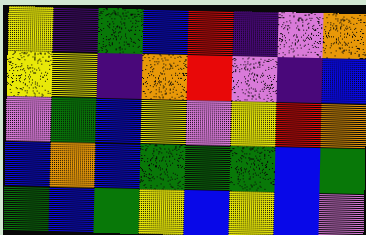[["yellow", "indigo", "green", "blue", "red", "indigo", "violet", "orange"], ["yellow", "yellow", "indigo", "orange", "red", "violet", "indigo", "blue"], ["violet", "green", "blue", "yellow", "violet", "yellow", "red", "orange"], ["blue", "orange", "blue", "green", "green", "green", "blue", "green"], ["green", "blue", "green", "yellow", "blue", "yellow", "blue", "violet"]]